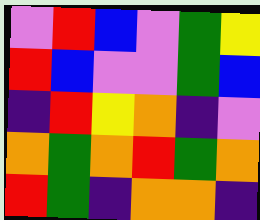[["violet", "red", "blue", "violet", "green", "yellow"], ["red", "blue", "violet", "violet", "green", "blue"], ["indigo", "red", "yellow", "orange", "indigo", "violet"], ["orange", "green", "orange", "red", "green", "orange"], ["red", "green", "indigo", "orange", "orange", "indigo"]]